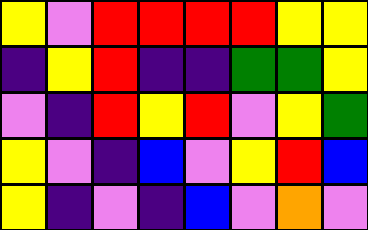[["yellow", "violet", "red", "red", "red", "red", "yellow", "yellow"], ["indigo", "yellow", "red", "indigo", "indigo", "green", "green", "yellow"], ["violet", "indigo", "red", "yellow", "red", "violet", "yellow", "green"], ["yellow", "violet", "indigo", "blue", "violet", "yellow", "red", "blue"], ["yellow", "indigo", "violet", "indigo", "blue", "violet", "orange", "violet"]]